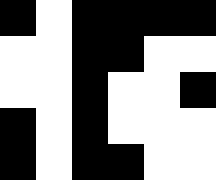[["black", "white", "black", "black", "black", "black"], ["white", "white", "black", "black", "white", "white"], ["white", "white", "black", "white", "white", "black"], ["black", "white", "black", "white", "white", "white"], ["black", "white", "black", "black", "white", "white"]]